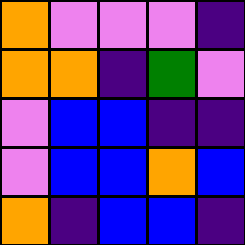[["orange", "violet", "violet", "violet", "indigo"], ["orange", "orange", "indigo", "green", "violet"], ["violet", "blue", "blue", "indigo", "indigo"], ["violet", "blue", "blue", "orange", "blue"], ["orange", "indigo", "blue", "blue", "indigo"]]